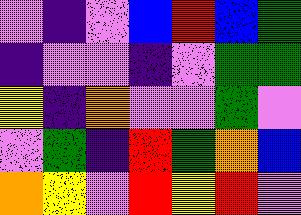[["violet", "indigo", "violet", "blue", "red", "blue", "green"], ["indigo", "violet", "violet", "indigo", "violet", "green", "green"], ["yellow", "indigo", "orange", "violet", "violet", "green", "violet"], ["violet", "green", "indigo", "red", "green", "orange", "blue"], ["orange", "yellow", "violet", "red", "yellow", "red", "violet"]]